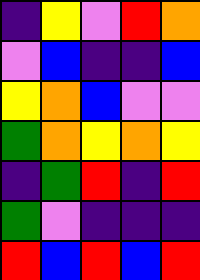[["indigo", "yellow", "violet", "red", "orange"], ["violet", "blue", "indigo", "indigo", "blue"], ["yellow", "orange", "blue", "violet", "violet"], ["green", "orange", "yellow", "orange", "yellow"], ["indigo", "green", "red", "indigo", "red"], ["green", "violet", "indigo", "indigo", "indigo"], ["red", "blue", "red", "blue", "red"]]